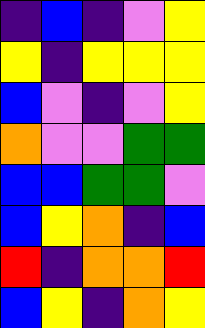[["indigo", "blue", "indigo", "violet", "yellow"], ["yellow", "indigo", "yellow", "yellow", "yellow"], ["blue", "violet", "indigo", "violet", "yellow"], ["orange", "violet", "violet", "green", "green"], ["blue", "blue", "green", "green", "violet"], ["blue", "yellow", "orange", "indigo", "blue"], ["red", "indigo", "orange", "orange", "red"], ["blue", "yellow", "indigo", "orange", "yellow"]]